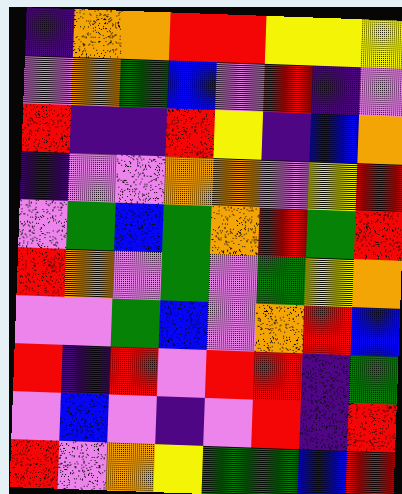[["indigo", "orange", "orange", "red", "red", "yellow", "yellow", "yellow"], ["violet", "orange", "green", "blue", "violet", "red", "indigo", "violet"], ["red", "indigo", "indigo", "red", "yellow", "indigo", "blue", "orange"], ["indigo", "violet", "violet", "orange", "orange", "violet", "yellow", "red"], ["violet", "green", "blue", "green", "orange", "red", "green", "red"], ["red", "orange", "violet", "green", "violet", "green", "yellow", "orange"], ["violet", "violet", "green", "blue", "violet", "orange", "red", "blue"], ["red", "indigo", "red", "violet", "red", "red", "indigo", "green"], ["violet", "blue", "violet", "indigo", "violet", "red", "indigo", "red"], ["red", "violet", "orange", "yellow", "green", "green", "blue", "red"]]